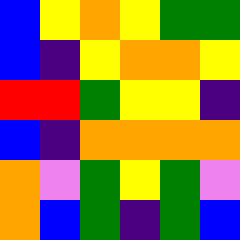[["blue", "yellow", "orange", "yellow", "green", "green"], ["blue", "indigo", "yellow", "orange", "orange", "yellow"], ["red", "red", "green", "yellow", "yellow", "indigo"], ["blue", "indigo", "orange", "orange", "orange", "orange"], ["orange", "violet", "green", "yellow", "green", "violet"], ["orange", "blue", "green", "indigo", "green", "blue"]]